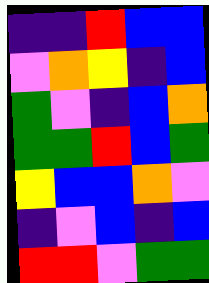[["indigo", "indigo", "red", "blue", "blue"], ["violet", "orange", "yellow", "indigo", "blue"], ["green", "violet", "indigo", "blue", "orange"], ["green", "green", "red", "blue", "green"], ["yellow", "blue", "blue", "orange", "violet"], ["indigo", "violet", "blue", "indigo", "blue"], ["red", "red", "violet", "green", "green"]]